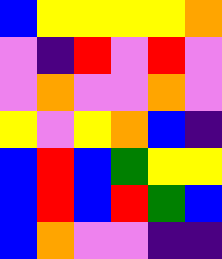[["blue", "yellow", "yellow", "yellow", "yellow", "orange"], ["violet", "indigo", "red", "violet", "red", "violet"], ["violet", "orange", "violet", "violet", "orange", "violet"], ["yellow", "violet", "yellow", "orange", "blue", "indigo"], ["blue", "red", "blue", "green", "yellow", "yellow"], ["blue", "red", "blue", "red", "green", "blue"], ["blue", "orange", "violet", "violet", "indigo", "indigo"]]